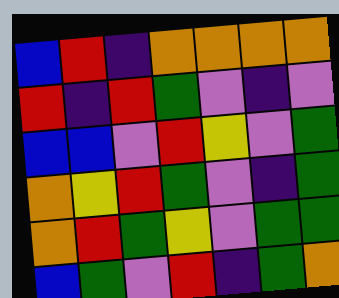[["blue", "red", "indigo", "orange", "orange", "orange", "orange"], ["red", "indigo", "red", "green", "violet", "indigo", "violet"], ["blue", "blue", "violet", "red", "yellow", "violet", "green"], ["orange", "yellow", "red", "green", "violet", "indigo", "green"], ["orange", "red", "green", "yellow", "violet", "green", "green"], ["blue", "green", "violet", "red", "indigo", "green", "orange"]]